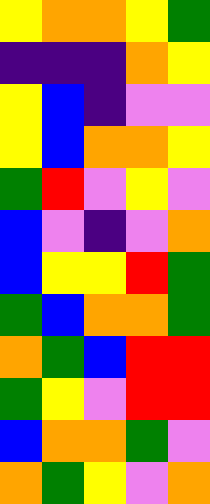[["yellow", "orange", "orange", "yellow", "green"], ["indigo", "indigo", "indigo", "orange", "yellow"], ["yellow", "blue", "indigo", "violet", "violet"], ["yellow", "blue", "orange", "orange", "yellow"], ["green", "red", "violet", "yellow", "violet"], ["blue", "violet", "indigo", "violet", "orange"], ["blue", "yellow", "yellow", "red", "green"], ["green", "blue", "orange", "orange", "green"], ["orange", "green", "blue", "red", "red"], ["green", "yellow", "violet", "red", "red"], ["blue", "orange", "orange", "green", "violet"], ["orange", "green", "yellow", "violet", "orange"]]